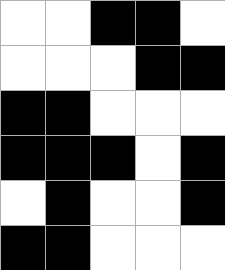[["white", "white", "black", "black", "white"], ["white", "white", "white", "black", "black"], ["black", "black", "white", "white", "white"], ["black", "black", "black", "white", "black"], ["white", "black", "white", "white", "black"], ["black", "black", "white", "white", "white"]]